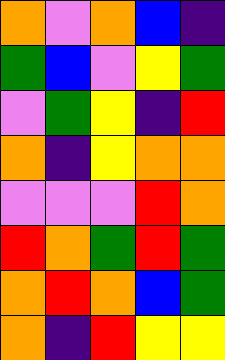[["orange", "violet", "orange", "blue", "indigo"], ["green", "blue", "violet", "yellow", "green"], ["violet", "green", "yellow", "indigo", "red"], ["orange", "indigo", "yellow", "orange", "orange"], ["violet", "violet", "violet", "red", "orange"], ["red", "orange", "green", "red", "green"], ["orange", "red", "orange", "blue", "green"], ["orange", "indigo", "red", "yellow", "yellow"]]